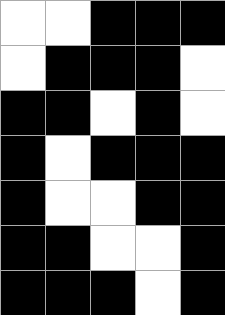[["white", "white", "black", "black", "black"], ["white", "black", "black", "black", "white"], ["black", "black", "white", "black", "white"], ["black", "white", "black", "black", "black"], ["black", "white", "white", "black", "black"], ["black", "black", "white", "white", "black"], ["black", "black", "black", "white", "black"]]